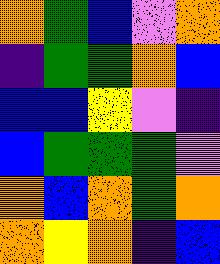[["orange", "green", "blue", "violet", "orange"], ["indigo", "green", "green", "orange", "blue"], ["blue", "blue", "yellow", "violet", "indigo"], ["blue", "green", "green", "green", "violet"], ["orange", "blue", "orange", "green", "orange"], ["orange", "yellow", "orange", "indigo", "blue"]]